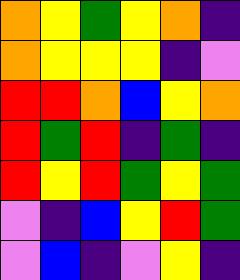[["orange", "yellow", "green", "yellow", "orange", "indigo"], ["orange", "yellow", "yellow", "yellow", "indigo", "violet"], ["red", "red", "orange", "blue", "yellow", "orange"], ["red", "green", "red", "indigo", "green", "indigo"], ["red", "yellow", "red", "green", "yellow", "green"], ["violet", "indigo", "blue", "yellow", "red", "green"], ["violet", "blue", "indigo", "violet", "yellow", "indigo"]]